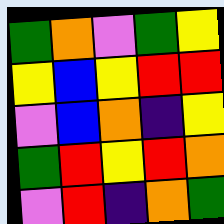[["green", "orange", "violet", "green", "yellow"], ["yellow", "blue", "yellow", "red", "red"], ["violet", "blue", "orange", "indigo", "yellow"], ["green", "red", "yellow", "red", "orange"], ["violet", "red", "indigo", "orange", "green"]]